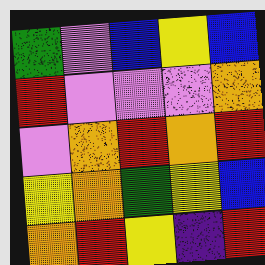[["green", "violet", "blue", "yellow", "blue"], ["red", "violet", "violet", "violet", "orange"], ["violet", "orange", "red", "orange", "red"], ["yellow", "orange", "green", "yellow", "blue"], ["orange", "red", "yellow", "indigo", "red"]]